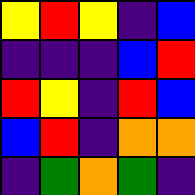[["yellow", "red", "yellow", "indigo", "blue"], ["indigo", "indigo", "indigo", "blue", "red"], ["red", "yellow", "indigo", "red", "blue"], ["blue", "red", "indigo", "orange", "orange"], ["indigo", "green", "orange", "green", "indigo"]]